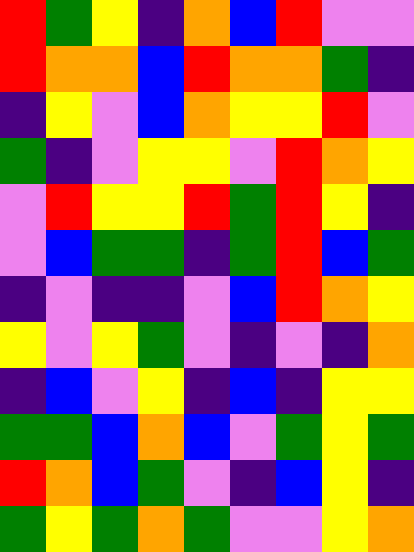[["red", "green", "yellow", "indigo", "orange", "blue", "red", "violet", "violet"], ["red", "orange", "orange", "blue", "red", "orange", "orange", "green", "indigo"], ["indigo", "yellow", "violet", "blue", "orange", "yellow", "yellow", "red", "violet"], ["green", "indigo", "violet", "yellow", "yellow", "violet", "red", "orange", "yellow"], ["violet", "red", "yellow", "yellow", "red", "green", "red", "yellow", "indigo"], ["violet", "blue", "green", "green", "indigo", "green", "red", "blue", "green"], ["indigo", "violet", "indigo", "indigo", "violet", "blue", "red", "orange", "yellow"], ["yellow", "violet", "yellow", "green", "violet", "indigo", "violet", "indigo", "orange"], ["indigo", "blue", "violet", "yellow", "indigo", "blue", "indigo", "yellow", "yellow"], ["green", "green", "blue", "orange", "blue", "violet", "green", "yellow", "green"], ["red", "orange", "blue", "green", "violet", "indigo", "blue", "yellow", "indigo"], ["green", "yellow", "green", "orange", "green", "violet", "violet", "yellow", "orange"]]